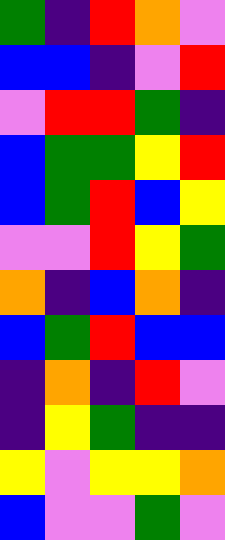[["green", "indigo", "red", "orange", "violet"], ["blue", "blue", "indigo", "violet", "red"], ["violet", "red", "red", "green", "indigo"], ["blue", "green", "green", "yellow", "red"], ["blue", "green", "red", "blue", "yellow"], ["violet", "violet", "red", "yellow", "green"], ["orange", "indigo", "blue", "orange", "indigo"], ["blue", "green", "red", "blue", "blue"], ["indigo", "orange", "indigo", "red", "violet"], ["indigo", "yellow", "green", "indigo", "indigo"], ["yellow", "violet", "yellow", "yellow", "orange"], ["blue", "violet", "violet", "green", "violet"]]